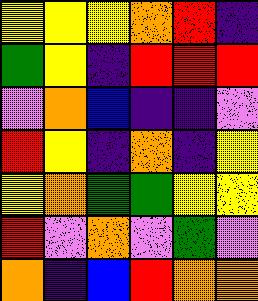[["yellow", "yellow", "yellow", "orange", "red", "indigo"], ["green", "yellow", "indigo", "red", "red", "red"], ["violet", "orange", "blue", "indigo", "indigo", "violet"], ["red", "yellow", "indigo", "orange", "indigo", "yellow"], ["yellow", "orange", "green", "green", "yellow", "yellow"], ["red", "violet", "orange", "violet", "green", "violet"], ["orange", "indigo", "blue", "red", "orange", "orange"]]